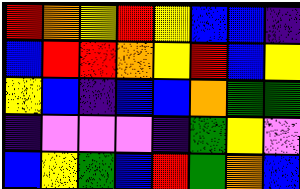[["red", "orange", "yellow", "red", "yellow", "blue", "blue", "indigo"], ["blue", "red", "red", "orange", "yellow", "red", "blue", "yellow"], ["yellow", "blue", "indigo", "blue", "blue", "orange", "green", "green"], ["indigo", "violet", "violet", "violet", "indigo", "green", "yellow", "violet"], ["blue", "yellow", "green", "blue", "red", "green", "orange", "blue"]]